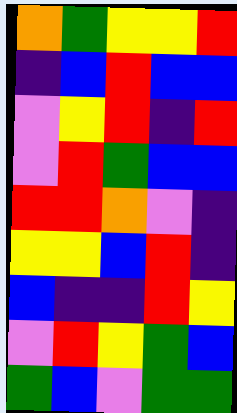[["orange", "green", "yellow", "yellow", "red"], ["indigo", "blue", "red", "blue", "blue"], ["violet", "yellow", "red", "indigo", "red"], ["violet", "red", "green", "blue", "blue"], ["red", "red", "orange", "violet", "indigo"], ["yellow", "yellow", "blue", "red", "indigo"], ["blue", "indigo", "indigo", "red", "yellow"], ["violet", "red", "yellow", "green", "blue"], ["green", "blue", "violet", "green", "green"]]